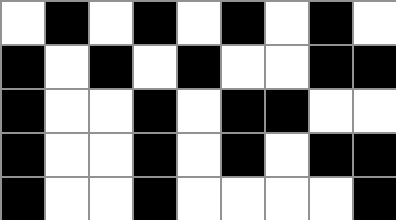[["white", "black", "white", "black", "white", "black", "white", "black", "white"], ["black", "white", "black", "white", "black", "white", "white", "black", "black"], ["black", "white", "white", "black", "white", "black", "black", "white", "white"], ["black", "white", "white", "black", "white", "black", "white", "black", "black"], ["black", "white", "white", "black", "white", "white", "white", "white", "black"]]